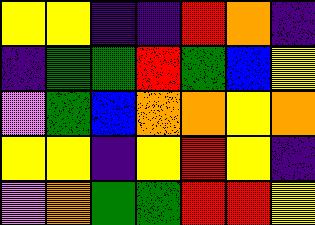[["yellow", "yellow", "indigo", "indigo", "red", "orange", "indigo"], ["indigo", "green", "green", "red", "green", "blue", "yellow"], ["violet", "green", "blue", "orange", "orange", "yellow", "orange"], ["yellow", "yellow", "indigo", "yellow", "red", "yellow", "indigo"], ["violet", "orange", "green", "green", "red", "red", "yellow"]]